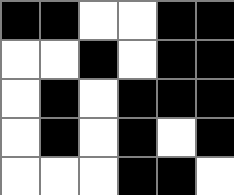[["black", "black", "white", "white", "black", "black"], ["white", "white", "black", "white", "black", "black"], ["white", "black", "white", "black", "black", "black"], ["white", "black", "white", "black", "white", "black"], ["white", "white", "white", "black", "black", "white"]]